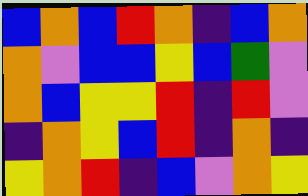[["blue", "orange", "blue", "red", "orange", "indigo", "blue", "orange"], ["orange", "violet", "blue", "blue", "yellow", "blue", "green", "violet"], ["orange", "blue", "yellow", "yellow", "red", "indigo", "red", "violet"], ["indigo", "orange", "yellow", "blue", "red", "indigo", "orange", "indigo"], ["yellow", "orange", "red", "indigo", "blue", "violet", "orange", "yellow"]]